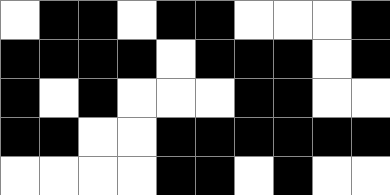[["white", "black", "black", "white", "black", "black", "white", "white", "white", "black"], ["black", "black", "black", "black", "white", "black", "black", "black", "white", "black"], ["black", "white", "black", "white", "white", "white", "black", "black", "white", "white"], ["black", "black", "white", "white", "black", "black", "black", "black", "black", "black"], ["white", "white", "white", "white", "black", "black", "white", "black", "white", "white"]]